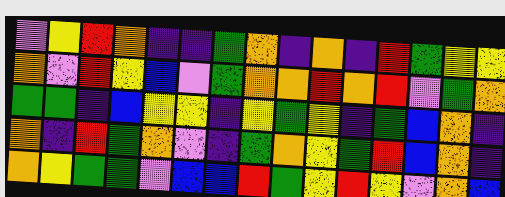[["violet", "yellow", "red", "orange", "indigo", "indigo", "green", "orange", "indigo", "orange", "indigo", "red", "green", "yellow", "yellow"], ["orange", "violet", "red", "yellow", "blue", "violet", "green", "orange", "orange", "red", "orange", "red", "violet", "green", "orange"], ["green", "green", "indigo", "blue", "yellow", "yellow", "indigo", "yellow", "green", "yellow", "indigo", "green", "blue", "orange", "indigo"], ["orange", "indigo", "red", "green", "orange", "violet", "indigo", "green", "orange", "yellow", "green", "red", "blue", "orange", "indigo"], ["orange", "yellow", "green", "green", "violet", "blue", "blue", "red", "green", "yellow", "red", "yellow", "violet", "orange", "blue"]]